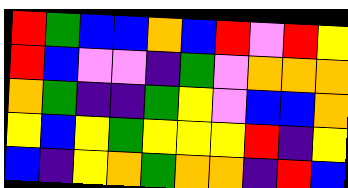[["red", "green", "blue", "blue", "orange", "blue", "red", "violet", "red", "yellow"], ["red", "blue", "violet", "violet", "indigo", "green", "violet", "orange", "orange", "orange"], ["orange", "green", "indigo", "indigo", "green", "yellow", "violet", "blue", "blue", "orange"], ["yellow", "blue", "yellow", "green", "yellow", "yellow", "yellow", "red", "indigo", "yellow"], ["blue", "indigo", "yellow", "orange", "green", "orange", "orange", "indigo", "red", "blue"]]